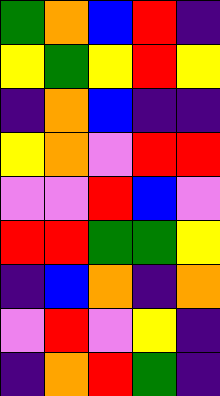[["green", "orange", "blue", "red", "indigo"], ["yellow", "green", "yellow", "red", "yellow"], ["indigo", "orange", "blue", "indigo", "indigo"], ["yellow", "orange", "violet", "red", "red"], ["violet", "violet", "red", "blue", "violet"], ["red", "red", "green", "green", "yellow"], ["indigo", "blue", "orange", "indigo", "orange"], ["violet", "red", "violet", "yellow", "indigo"], ["indigo", "orange", "red", "green", "indigo"]]